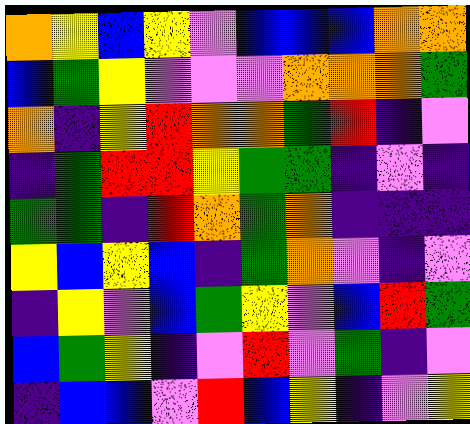[["orange", "yellow", "blue", "yellow", "violet", "blue", "blue", "blue", "orange", "orange"], ["blue", "green", "yellow", "violet", "violet", "violet", "orange", "orange", "orange", "green"], ["orange", "indigo", "yellow", "red", "orange", "orange", "green", "red", "indigo", "violet"], ["indigo", "green", "red", "red", "yellow", "green", "green", "indigo", "violet", "indigo"], ["green", "green", "indigo", "red", "orange", "green", "orange", "indigo", "indigo", "indigo"], ["yellow", "blue", "yellow", "blue", "indigo", "green", "orange", "violet", "indigo", "violet"], ["indigo", "yellow", "violet", "blue", "green", "yellow", "violet", "blue", "red", "green"], ["blue", "green", "yellow", "indigo", "violet", "red", "violet", "green", "indigo", "violet"], ["indigo", "blue", "blue", "violet", "red", "blue", "yellow", "indigo", "violet", "yellow"]]